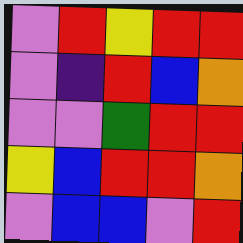[["violet", "red", "yellow", "red", "red"], ["violet", "indigo", "red", "blue", "orange"], ["violet", "violet", "green", "red", "red"], ["yellow", "blue", "red", "red", "orange"], ["violet", "blue", "blue", "violet", "red"]]